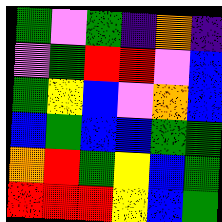[["green", "violet", "green", "indigo", "orange", "indigo"], ["violet", "green", "red", "red", "violet", "blue"], ["green", "yellow", "blue", "violet", "orange", "blue"], ["blue", "green", "blue", "blue", "green", "green"], ["orange", "red", "green", "yellow", "blue", "green"], ["red", "red", "red", "yellow", "blue", "green"]]